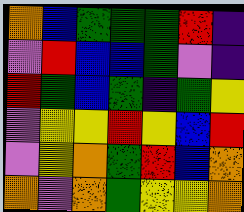[["orange", "blue", "green", "green", "green", "red", "indigo"], ["violet", "red", "blue", "blue", "green", "violet", "indigo"], ["red", "green", "blue", "green", "indigo", "green", "yellow"], ["violet", "yellow", "yellow", "red", "yellow", "blue", "red"], ["violet", "yellow", "orange", "green", "red", "blue", "orange"], ["orange", "violet", "orange", "green", "yellow", "yellow", "orange"]]